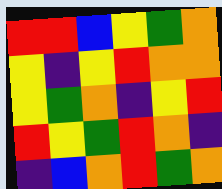[["red", "red", "blue", "yellow", "green", "orange"], ["yellow", "indigo", "yellow", "red", "orange", "orange"], ["yellow", "green", "orange", "indigo", "yellow", "red"], ["red", "yellow", "green", "red", "orange", "indigo"], ["indigo", "blue", "orange", "red", "green", "orange"]]